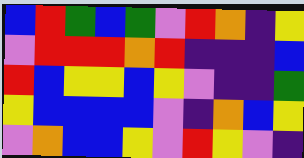[["blue", "red", "green", "blue", "green", "violet", "red", "orange", "indigo", "yellow"], ["violet", "red", "red", "red", "orange", "red", "indigo", "indigo", "indigo", "blue"], ["red", "blue", "yellow", "yellow", "blue", "yellow", "violet", "indigo", "indigo", "green"], ["yellow", "blue", "blue", "blue", "blue", "violet", "indigo", "orange", "blue", "yellow"], ["violet", "orange", "blue", "blue", "yellow", "violet", "red", "yellow", "violet", "indigo"]]